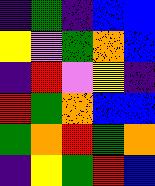[["indigo", "green", "indigo", "blue", "blue"], ["yellow", "violet", "green", "orange", "blue"], ["indigo", "red", "violet", "yellow", "indigo"], ["red", "green", "orange", "blue", "blue"], ["green", "orange", "red", "green", "orange"], ["indigo", "yellow", "green", "red", "blue"]]